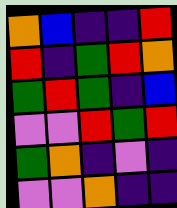[["orange", "blue", "indigo", "indigo", "red"], ["red", "indigo", "green", "red", "orange"], ["green", "red", "green", "indigo", "blue"], ["violet", "violet", "red", "green", "red"], ["green", "orange", "indigo", "violet", "indigo"], ["violet", "violet", "orange", "indigo", "indigo"]]